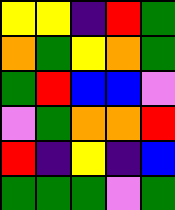[["yellow", "yellow", "indigo", "red", "green"], ["orange", "green", "yellow", "orange", "green"], ["green", "red", "blue", "blue", "violet"], ["violet", "green", "orange", "orange", "red"], ["red", "indigo", "yellow", "indigo", "blue"], ["green", "green", "green", "violet", "green"]]